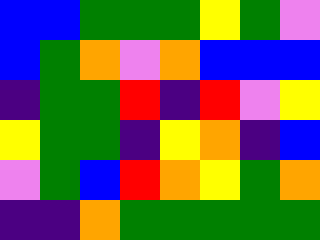[["blue", "blue", "green", "green", "green", "yellow", "green", "violet"], ["blue", "green", "orange", "violet", "orange", "blue", "blue", "blue"], ["indigo", "green", "green", "red", "indigo", "red", "violet", "yellow"], ["yellow", "green", "green", "indigo", "yellow", "orange", "indigo", "blue"], ["violet", "green", "blue", "red", "orange", "yellow", "green", "orange"], ["indigo", "indigo", "orange", "green", "green", "green", "green", "green"]]